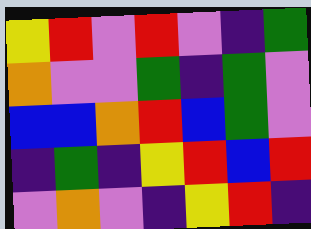[["yellow", "red", "violet", "red", "violet", "indigo", "green"], ["orange", "violet", "violet", "green", "indigo", "green", "violet"], ["blue", "blue", "orange", "red", "blue", "green", "violet"], ["indigo", "green", "indigo", "yellow", "red", "blue", "red"], ["violet", "orange", "violet", "indigo", "yellow", "red", "indigo"]]